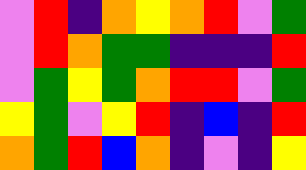[["violet", "red", "indigo", "orange", "yellow", "orange", "red", "violet", "green"], ["violet", "red", "orange", "green", "green", "indigo", "indigo", "indigo", "red"], ["violet", "green", "yellow", "green", "orange", "red", "red", "violet", "green"], ["yellow", "green", "violet", "yellow", "red", "indigo", "blue", "indigo", "red"], ["orange", "green", "red", "blue", "orange", "indigo", "violet", "indigo", "yellow"]]